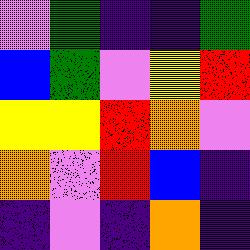[["violet", "green", "indigo", "indigo", "green"], ["blue", "green", "violet", "yellow", "red"], ["yellow", "yellow", "red", "orange", "violet"], ["orange", "violet", "red", "blue", "indigo"], ["indigo", "violet", "indigo", "orange", "indigo"]]